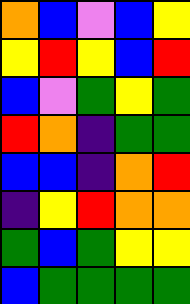[["orange", "blue", "violet", "blue", "yellow"], ["yellow", "red", "yellow", "blue", "red"], ["blue", "violet", "green", "yellow", "green"], ["red", "orange", "indigo", "green", "green"], ["blue", "blue", "indigo", "orange", "red"], ["indigo", "yellow", "red", "orange", "orange"], ["green", "blue", "green", "yellow", "yellow"], ["blue", "green", "green", "green", "green"]]